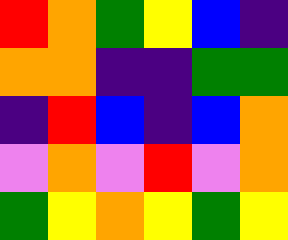[["red", "orange", "green", "yellow", "blue", "indigo"], ["orange", "orange", "indigo", "indigo", "green", "green"], ["indigo", "red", "blue", "indigo", "blue", "orange"], ["violet", "orange", "violet", "red", "violet", "orange"], ["green", "yellow", "orange", "yellow", "green", "yellow"]]